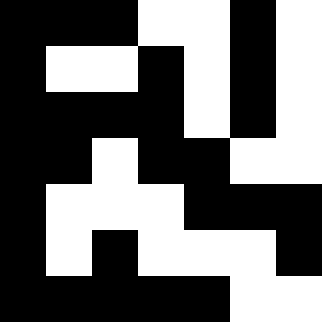[["black", "black", "black", "white", "white", "black", "white"], ["black", "white", "white", "black", "white", "black", "white"], ["black", "black", "black", "black", "white", "black", "white"], ["black", "black", "white", "black", "black", "white", "white"], ["black", "white", "white", "white", "black", "black", "black"], ["black", "white", "black", "white", "white", "white", "black"], ["black", "black", "black", "black", "black", "white", "white"]]